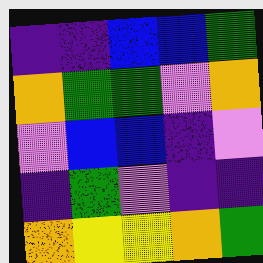[["indigo", "indigo", "blue", "blue", "green"], ["orange", "green", "green", "violet", "orange"], ["violet", "blue", "blue", "indigo", "violet"], ["indigo", "green", "violet", "indigo", "indigo"], ["orange", "yellow", "yellow", "orange", "green"]]